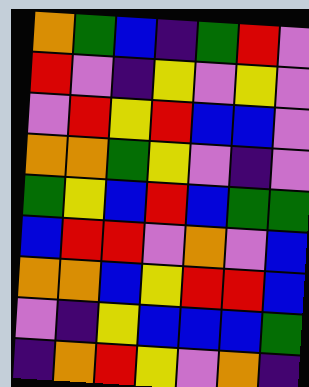[["orange", "green", "blue", "indigo", "green", "red", "violet"], ["red", "violet", "indigo", "yellow", "violet", "yellow", "violet"], ["violet", "red", "yellow", "red", "blue", "blue", "violet"], ["orange", "orange", "green", "yellow", "violet", "indigo", "violet"], ["green", "yellow", "blue", "red", "blue", "green", "green"], ["blue", "red", "red", "violet", "orange", "violet", "blue"], ["orange", "orange", "blue", "yellow", "red", "red", "blue"], ["violet", "indigo", "yellow", "blue", "blue", "blue", "green"], ["indigo", "orange", "red", "yellow", "violet", "orange", "indigo"]]